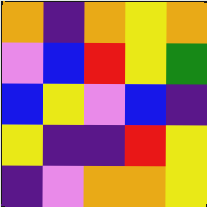[["orange", "indigo", "orange", "yellow", "orange"], ["violet", "blue", "red", "yellow", "green"], ["blue", "yellow", "violet", "blue", "indigo"], ["yellow", "indigo", "indigo", "red", "yellow"], ["indigo", "violet", "orange", "orange", "yellow"]]